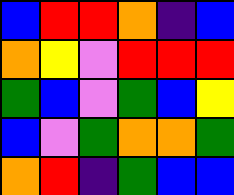[["blue", "red", "red", "orange", "indigo", "blue"], ["orange", "yellow", "violet", "red", "red", "red"], ["green", "blue", "violet", "green", "blue", "yellow"], ["blue", "violet", "green", "orange", "orange", "green"], ["orange", "red", "indigo", "green", "blue", "blue"]]